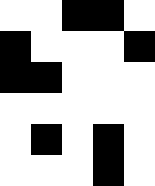[["white", "white", "black", "black", "white"], ["black", "white", "white", "white", "black"], ["black", "black", "white", "white", "white"], ["white", "white", "white", "white", "white"], ["white", "black", "white", "black", "white"], ["white", "white", "white", "black", "white"]]